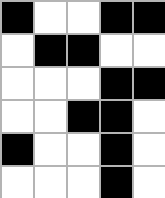[["black", "white", "white", "black", "black"], ["white", "black", "black", "white", "white"], ["white", "white", "white", "black", "black"], ["white", "white", "black", "black", "white"], ["black", "white", "white", "black", "white"], ["white", "white", "white", "black", "white"]]